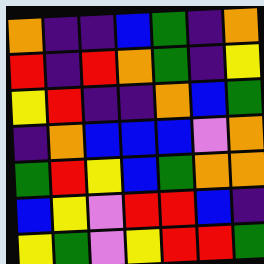[["orange", "indigo", "indigo", "blue", "green", "indigo", "orange"], ["red", "indigo", "red", "orange", "green", "indigo", "yellow"], ["yellow", "red", "indigo", "indigo", "orange", "blue", "green"], ["indigo", "orange", "blue", "blue", "blue", "violet", "orange"], ["green", "red", "yellow", "blue", "green", "orange", "orange"], ["blue", "yellow", "violet", "red", "red", "blue", "indigo"], ["yellow", "green", "violet", "yellow", "red", "red", "green"]]